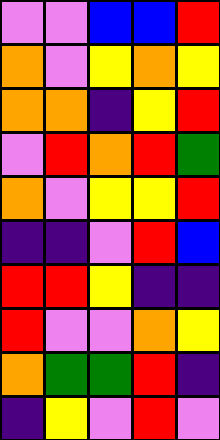[["violet", "violet", "blue", "blue", "red"], ["orange", "violet", "yellow", "orange", "yellow"], ["orange", "orange", "indigo", "yellow", "red"], ["violet", "red", "orange", "red", "green"], ["orange", "violet", "yellow", "yellow", "red"], ["indigo", "indigo", "violet", "red", "blue"], ["red", "red", "yellow", "indigo", "indigo"], ["red", "violet", "violet", "orange", "yellow"], ["orange", "green", "green", "red", "indigo"], ["indigo", "yellow", "violet", "red", "violet"]]